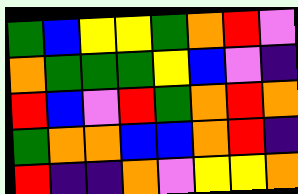[["green", "blue", "yellow", "yellow", "green", "orange", "red", "violet"], ["orange", "green", "green", "green", "yellow", "blue", "violet", "indigo"], ["red", "blue", "violet", "red", "green", "orange", "red", "orange"], ["green", "orange", "orange", "blue", "blue", "orange", "red", "indigo"], ["red", "indigo", "indigo", "orange", "violet", "yellow", "yellow", "orange"]]